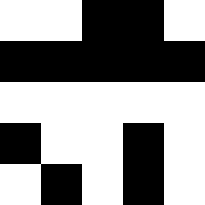[["white", "white", "black", "black", "white"], ["black", "black", "black", "black", "black"], ["white", "white", "white", "white", "white"], ["black", "white", "white", "black", "white"], ["white", "black", "white", "black", "white"]]